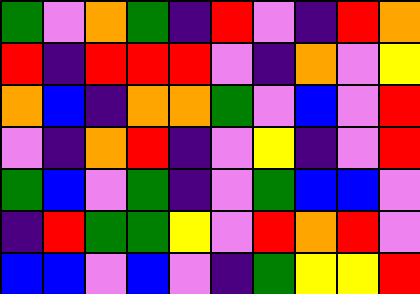[["green", "violet", "orange", "green", "indigo", "red", "violet", "indigo", "red", "orange"], ["red", "indigo", "red", "red", "red", "violet", "indigo", "orange", "violet", "yellow"], ["orange", "blue", "indigo", "orange", "orange", "green", "violet", "blue", "violet", "red"], ["violet", "indigo", "orange", "red", "indigo", "violet", "yellow", "indigo", "violet", "red"], ["green", "blue", "violet", "green", "indigo", "violet", "green", "blue", "blue", "violet"], ["indigo", "red", "green", "green", "yellow", "violet", "red", "orange", "red", "violet"], ["blue", "blue", "violet", "blue", "violet", "indigo", "green", "yellow", "yellow", "red"]]